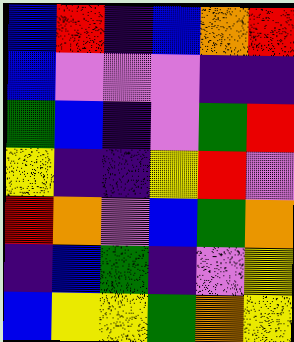[["blue", "red", "indigo", "blue", "orange", "red"], ["blue", "violet", "violet", "violet", "indigo", "indigo"], ["green", "blue", "indigo", "violet", "green", "red"], ["yellow", "indigo", "indigo", "yellow", "red", "violet"], ["red", "orange", "violet", "blue", "green", "orange"], ["indigo", "blue", "green", "indigo", "violet", "yellow"], ["blue", "yellow", "yellow", "green", "orange", "yellow"]]